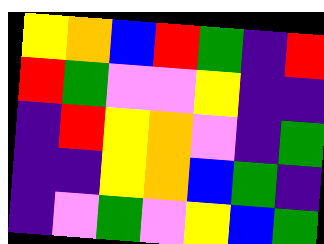[["yellow", "orange", "blue", "red", "green", "indigo", "red"], ["red", "green", "violet", "violet", "yellow", "indigo", "indigo"], ["indigo", "red", "yellow", "orange", "violet", "indigo", "green"], ["indigo", "indigo", "yellow", "orange", "blue", "green", "indigo"], ["indigo", "violet", "green", "violet", "yellow", "blue", "green"]]